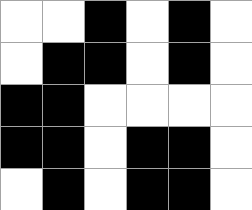[["white", "white", "black", "white", "black", "white"], ["white", "black", "black", "white", "black", "white"], ["black", "black", "white", "white", "white", "white"], ["black", "black", "white", "black", "black", "white"], ["white", "black", "white", "black", "black", "white"]]